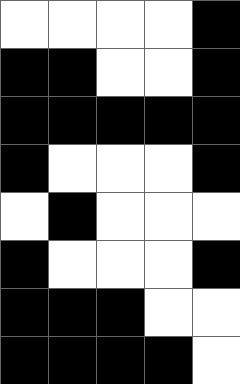[["white", "white", "white", "white", "black"], ["black", "black", "white", "white", "black"], ["black", "black", "black", "black", "black"], ["black", "white", "white", "white", "black"], ["white", "black", "white", "white", "white"], ["black", "white", "white", "white", "black"], ["black", "black", "black", "white", "white"], ["black", "black", "black", "black", "white"]]